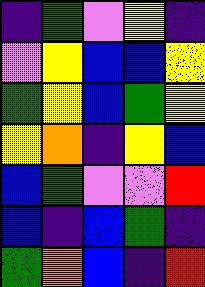[["indigo", "green", "violet", "yellow", "indigo"], ["violet", "yellow", "blue", "blue", "yellow"], ["green", "yellow", "blue", "green", "yellow"], ["yellow", "orange", "indigo", "yellow", "blue"], ["blue", "green", "violet", "violet", "red"], ["blue", "indigo", "blue", "green", "indigo"], ["green", "orange", "blue", "indigo", "red"]]